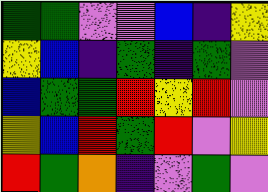[["green", "green", "violet", "violet", "blue", "indigo", "yellow"], ["yellow", "blue", "indigo", "green", "indigo", "green", "violet"], ["blue", "green", "green", "red", "yellow", "red", "violet"], ["yellow", "blue", "red", "green", "red", "violet", "yellow"], ["red", "green", "orange", "indigo", "violet", "green", "violet"]]